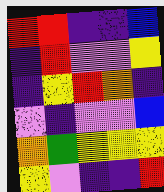[["red", "red", "indigo", "indigo", "blue"], ["indigo", "red", "violet", "violet", "yellow"], ["indigo", "yellow", "red", "orange", "indigo"], ["violet", "indigo", "violet", "violet", "blue"], ["orange", "green", "yellow", "yellow", "yellow"], ["yellow", "violet", "indigo", "indigo", "red"]]